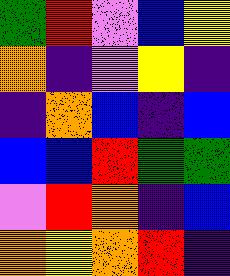[["green", "red", "violet", "blue", "yellow"], ["orange", "indigo", "violet", "yellow", "indigo"], ["indigo", "orange", "blue", "indigo", "blue"], ["blue", "blue", "red", "green", "green"], ["violet", "red", "orange", "indigo", "blue"], ["orange", "yellow", "orange", "red", "indigo"]]